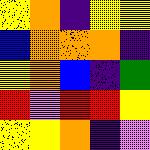[["yellow", "orange", "indigo", "yellow", "yellow"], ["blue", "orange", "orange", "orange", "indigo"], ["yellow", "orange", "blue", "indigo", "green"], ["red", "violet", "red", "red", "yellow"], ["yellow", "yellow", "orange", "indigo", "violet"]]